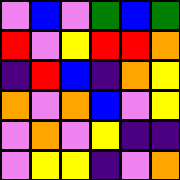[["violet", "blue", "violet", "green", "blue", "green"], ["red", "violet", "yellow", "red", "red", "orange"], ["indigo", "red", "blue", "indigo", "orange", "yellow"], ["orange", "violet", "orange", "blue", "violet", "yellow"], ["violet", "orange", "violet", "yellow", "indigo", "indigo"], ["violet", "yellow", "yellow", "indigo", "violet", "orange"]]